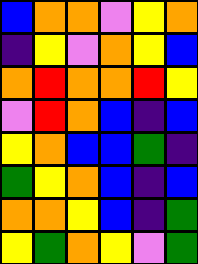[["blue", "orange", "orange", "violet", "yellow", "orange"], ["indigo", "yellow", "violet", "orange", "yellow", "blue"], ["orange", "red", "orange", "orange", "red", "yellow"], ["violet", "red", "orange", "blue", "indigo", "blue"], ["yellow", "orange", "blue", "blue", "green", "indigo"], ["green", "yellow", "orange", "blue", "indigo", "blue"], ["orange", "orange", "yellow", "blue", "indigo", "green"], ["yellow", "green", "orange", "yellow", "violet", "green"]]